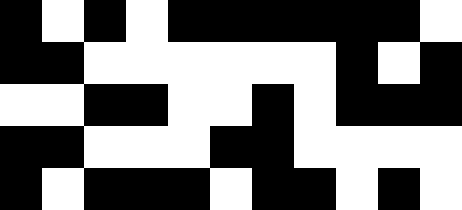[["black", "white", "black", "white", "black", "black", "black", "black", "black", "black", "white"], ["black", "black", "white", "white", "white", "white", "white", "white", "black", "white", "black"], ["white", "white", "black", "black", "white", "white", "black", "white", "black", "black", "black"], ["black", "black", "white", "white", "white", "black", "black", "white", "white", "white", "white"], ["black", "white", "black", "black", "black", "white", "black", "black", "white", "black", "white"]]